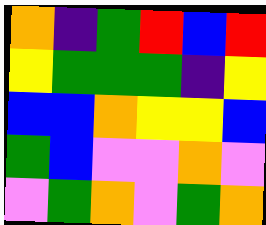[["orange", "indigo", "green", "red", "blue", "red"], ["yellow", "green", "green", "green", "indigo", "yellow"], ["blue", "blue", "orange", "yellow", "yellow", "blue"], ["green", "blue", "violet", "violet", "orange", "violet"], ["violet", "green", "orange", "violet", "green", "orange"]]